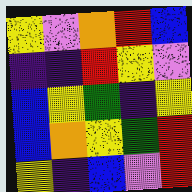[["yellow", "violet", "orange", "red", "blue"], ["indigo", "indigo", "red", "yellow", "violet"], ["blue", "yellow", "green", "indigo", "yellow"], ["blue", "orange", "yellow", "green", "red"], ["yellow", "indigo", "blue", "violet", "red"]]